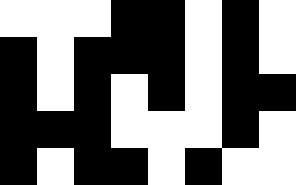[["white", "white", "white", "black", "black", "white", "black", "white"], ["black", "white", "black", "black", "black", "white", "black", "white"], ["black", "white", "black", "white", "black", "white", "black", "black"], ["black", "black", "black", "white", "white", "white", "black", "white"], ["black", "white", "black", "black", "white", "black", "white", "white"]]